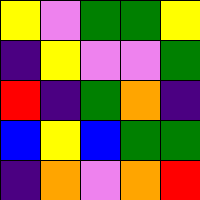[["yellow", "violet", "green", "green", "yellow"], ["indigo", "yellow", "violet", "violet", "green"], ["red", "indigo", "green", "orange", "indigo"], ["blue", "yellow", "blue", "green", "green"], ["indigo", "orange", "violet", "orange", "red"]]